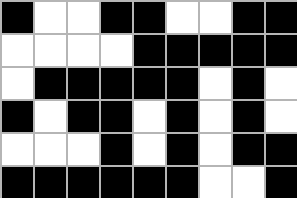[["black", "white", "white", "black", "black", "white", "white", "black", "black"], ["white", "white", "white", "white", "black", "black", "black", "black", "black"], ["white", "black", "black", "black", "black", "black", "white", "black", "white"], ["black", "white", "black", "black", "white", "black", "white", "black", "white"], ["white", "white", "white", "black", "white", "black", "white", "black", "black"], ["black", "black", "black", "black", "black", "black", "white", "white", "black"]]